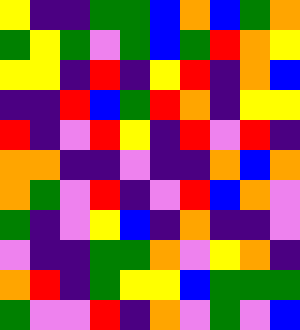[["yellow", "indigo", "indigo", "green", "green", "blue", "orange", "blue", "green", "orange"], ["green", "yellow", "green", "violet", "green", "blue", "green", "red", "orange", "yellow"], ["yellow", "yellow", "indigo", "red", "indigo", "yellow", "red", "indigo", "orange", "blue"], ["indigo", "indigo", "red", "blue", "green", "red", "orange", "indigo", "yellow", "yellow"], ["red", "indigo", "violet", "red", "yellow", "indigo", "red", "violet", "red", "indigo"], ["orange", "orange", "indigo", "indigo", "violet", "indigo", "indigo", "orange", "blue", "orange"], ["orange", "green", "violet", "red", "indigo", "violet", "red", "blue", "orange", "violet"], ["green", "indigo", "violet", "yellow", "blue", "indigo", "orange", "indigo", "indigo", "violet"], ["violet", "indigo", "indigo", "green", "green", "orange", "violet", "yellow", "orange", "indigo"], ["orange", "red", "indigo", "green", "yellow", "yellow", "blue", "green", "green", "green"], ["green", "violet", "violet", "red", "indigo", "orange", "violet", "green", "violet", "blue"]]